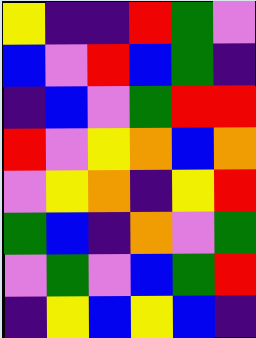[["yellow", "indigo", "indigo", "red", "green", "violet"], ["blue", "violet", "red", "blue", "green", "indigo"], ["indigo", "blue", "violet", "green", "red", "red"], ["red", "violet", "yellow", "orange", "blue", "orange"], ["violet", "yellow", "orange", "indigo", "yellow", "red"], ["green", "blue", "indigo", "orange", "violet", "green"], ["violet", "green", "violet", "blue", "green", "red"], ["indigo", "yellow", "blue", "yellow", "blue", "indigo"]]